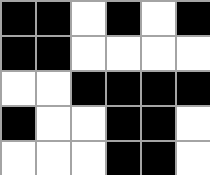[["black", "black", "white", "black", "white", "black"], ["black", "black", "white", "white", "white", "white"], ["white", "white", "black", "black", "black", "black"], ["black", "white", "white", "black", "black", "white"], ["white", "white", "white", "black", "black", "white"]]